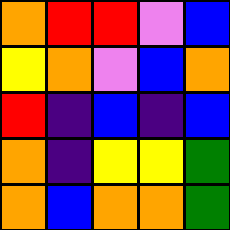[["orange", "red", "red", "violet", "blue"], ["yellow", "orange", "violet", "blue", "orange"], ["red", "indigo", "blue", "indigo", "blue"], ["orange", "indigo", "yellow", "yellow", "green"], ["orange", "blue", "orange", "orange", "green"]]